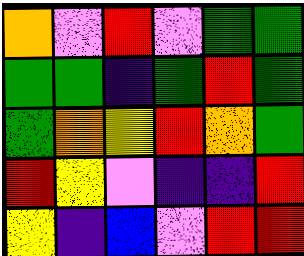[["orange", "violet", "red", "violet", "green", "green"], ["green", "green", "indigo", "green", "red", "green"], ["green", "orange", "yellow", "red", "orange", "green"], ["red", "yellow", "violet", "indigo", "indigo", "red"], ["yellow", "indigo", "blue", "violet", "red", "red"]]